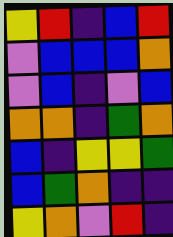[["yellow", "red", "indigo", "blue", "red"], ["violet", "blue", "blue", "blue", "orange"], ["violet", "blue", "indigo", "violet", "blue"], ["orange", "orange", "indigo", "green", "orange"], ["blue", "indigo", "yellow", "yellow", "green"], ["blue", "green", "orange", "indigo", "indigo"], ["yellow", "orange", "violet", "red", "indigo"]]